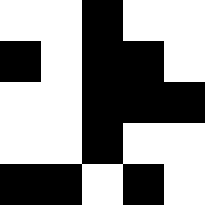[["white", "white", "black", "white", "white"], ["black", "white", "black", "black", "white"], ["white", "white", "black", "black", "black"], ["white", "white", "black", "white", "white"], ["black", "black", "white", "black", "white"]]